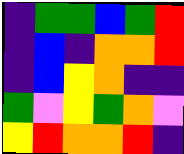[["indigo", "green", "green", "blue", "green", "red"], ["indigo", "blue", "indigo", "orange", "orange", "red"], ["indigo", "blue", "yellow", "orange", "indigo", "indigo"], ["green", "violet", "yellow", "green", "orange", "violet"], ["yellow", "red", "orange", "orange", "red", "indigo"]]